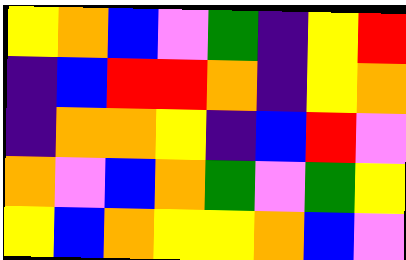[["yellow", "orange", "blue", "violet", "green", "indigo", "yellow", "red"], ["indigo", "blue", "red", "red", "orange", "indigo", "yellow", "orange"], ["indigo", "orange", "orange", "yellow", "indigo", "blue", "red", "violet"], ["orange", "violet", "blue", "orange", "green", "violet", "green", "yellow"], ["yellow", "blue", "orange", "yellow", "yellow", "orange", "blue", "violet"]]